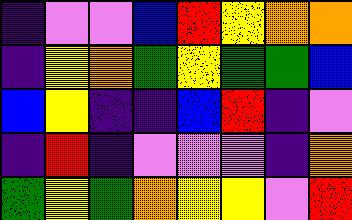[["indigo", "violet", "violet", "blue", "red", "yellow", "orange", "orange"], ["indigo", "yellow", "orange", "green", "yellow", "green", "green", "blue"], ["blue", "yellow", "indigo", "indigo", "blue", "red", "indigo", "violet"], ["indigo", "red", "indigo", "violet", "violet", "violet", "indigo", "orange"], ["green", "yellow", "green", "orange", "yellow", "yellow", "violet", "red"]]